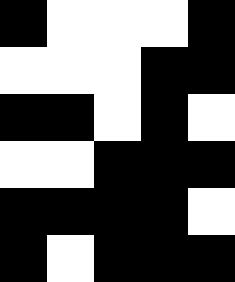[["black", "white", "white", "white", "black"], ["white", "white", "white", "black", "black"], ["black", "black", "white", "black", "white"], ["white", "white", "black", "black", "black"], ["black", "black", "black", "black", "white"], ["black", "white", "black", "black", "black"]]